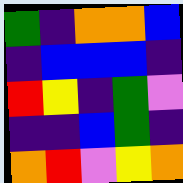[["green", "indigo", "orange", "orange", "blue"], ["indigo", "blue", "blue", "blue", "indigo"], ["red", "yellow", "indigo", "green", "violet"], ["indigo", "indigo", "blue", "green", "indigo"], ["orange", "red", "violet", "yellow", "orange"]]